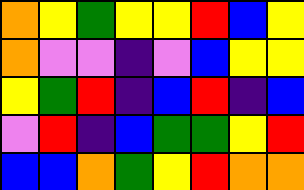[["orange", "yellow", "green", "yellow", "yellow", "red", "blue", "yellow"], ["orange", "violet", "violet", "indigo", "violet", "blue", "yellow", "yellow"], ["yellow", "green", "red", "indigo", "blue", "red", "indigo", "blue"], ["violet", "red", "indigo", "blue", "green", "green", "yellow", "red"], ["blue", "blue", "orange", "green", "yellow", "red", "orange", "orange"]]